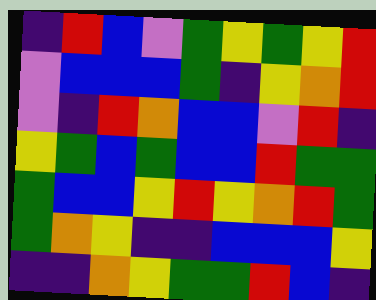[["indigo", "red", "blue", "violet", "green", "yellow", "green", "yellow", "red"], ["violet", "blue", "blue", "blue", "green", "indigo", "yellow", "orange", "red"], ["violet", "indigo", "red", "orange", "blue", "blue", "violet", "red", "indigo"], ["yellow", "green", "blue", "green", "blue", "blue", "red", "green", "green"], ["green", "blue", "blue", "yellow", "red", "yellow", "orange", "red", "green"], ["green", "orange", "yellow", "indigo", "indigo", "blue", "blue", "blue", "yellow"], ["indigo", "indigo", "orange", "yellow", "green", "green", "red", "blue", "indigo"]]